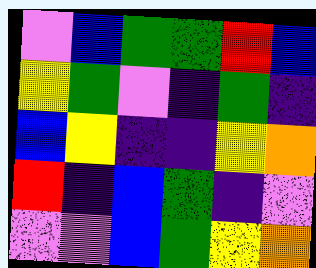[["violet", "blue", "green", "green", "red", "blue"], ["yellow", "green", "violet", "indigo", "green", "indigo"], ["blue", "yellow", "indigo", "indigo", "yellow", "orange"], ["red", "indigo", "blue", "green", "indigo", "violet"], ["violet", "violet", "blue", "green", "yellow", "orange"]]